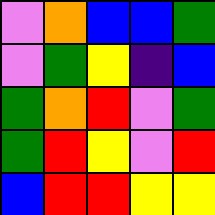[["violet", "orange", "blue", "blue", "green"], ["violet", "green", "yellow", "indigo", "blue"], ["green", "orange", "red", "violet", "green"], ["green", "red", "yellow", "violet", "red"], ["blue", "red", "red", "yellow", "yellow"]]